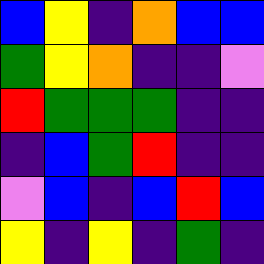[["blue", "yellow", "indigo", "orange", "blue", "blue"], ["green", "yellow", "orange", "indigo", "indigo", "violet"], ["red", "green", "green", "green", "indigo", "indigo"], ["indigo", "blue", "green", "red", "indigo", "indigo"], ["violet", "blue", "indigo", "blue", "red", "blue"], ["yellow", "indigo", "yellow", "indigo", "green", "indigo"]]